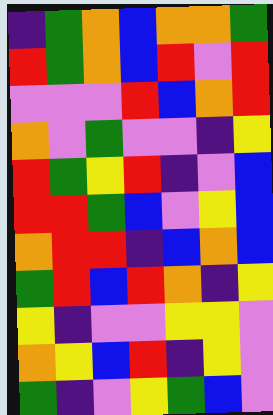[["indigo", "green", "orange", "blue", "orange", "orange", "green"], ["red", "green", "orange", "blue", "red", "violet", "red"], ["violet", "violet", "violet", "red", "blue", "orange", "red"], ["orange", "violet", "green", "violet", "violet", "indigo", "yellow"], ["red", "green", "yellow", "red", "indigo", "violet", "blue"], ["red", "red", "green", "blue", "violet", "yellow", "blue"], ["orange", "red", "red", "indigo", "blue", "orange", "blue"], ["green", "red", "blue", "red", "orange", "indigo", "yellow"], ["yellow", "indigo", "violet", "violet", "yellow", "yellow", "violet"], ["orange", "yellow", "blue", "red", "indigo", "yellow", "violet"], ["green", "indigo", "violet", "yellow", "green", "blue", "violet"]]